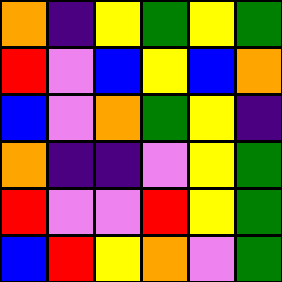[["orange", "indigo", "yellow", "green", "yellow", "green"], ["red", "violet", "blue", "yellow", "blue", "orange"], ["blue", "violet", "orange", "green", "yellow", "indigo"], ["orange", "indigo", "indigo", "violet", "yellow", "green"], ["red", "violet", "violet", "red", "yellow", "green"], ["blue", "red", "yellow", "orange", "violet", "green"]]